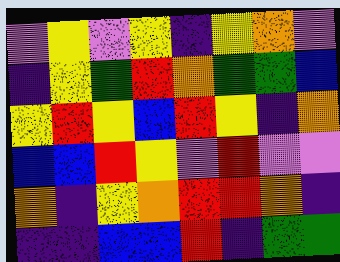[["violet", "yellow", "violet", "yellow", "indigo", "yellow", "orange", "violet"], ["indigo", "yellow", "green", "red", "orange", "green", "green", "blue"], ["yellow", "red", "yellow", "blue", "red", "yellow", "indigo", "orange"], ["blue", "blue", "red", "yellow", "violet", "red", "violet", "violet"], ["orange", "indigo", "yellow", "orange", "red", "red", "orange", "indigo"], ["indigo", "indigo", "blue", "blue", "red", "indigo", "green", "green"]]